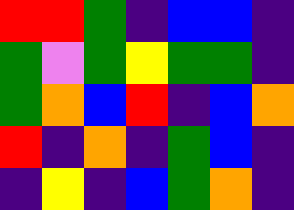[["red", "red", "green", "indigo", "blue", "blue", "indigo"], ["green", "violet", "green", "yellow", "green", "green", "indigo"], ["green", "orange", "blue", "red", "indigo", "blue", "orange"], ["red", "indigo", "orange", "indigo", "green", "blue", "indigo"], ["indigo", "yellow", "indigo", "blue", "green", "orange", "indigo"]]